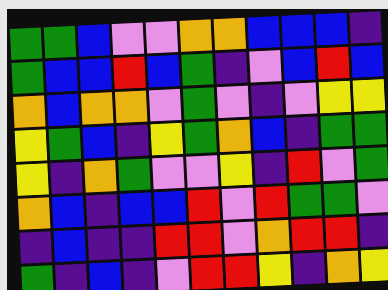[["green", "green", "blue", "violet", "violet", "orange", "orange", "blue", "blue", "blue", "indigo"], ["green", "blue", "blue", "red", "blue", "green", "indigo", "violet", "blue", "red", "blue"], ["orange", "blue", "orange", "orange", "violet", "green", "violet", "indigo", "violet", "yellow", "yellow"], ["yellow", "green", "blue", "indigo", "yellow", "green", "orange", "blue", "indigo", "green", "green"], ["yellow", "indigo", "orange", "green", "violet", "violet", "yellow", "indigo", "red", "violet", "green"], ["orange", "blue", "indigo", "blue", "blue", "red", "violet", "red", "green", "green", "violet"], ["indigo", "blue", "indigo", "indigo", "red", "red", "violet", "orange", "red", "red", "indigo"], ["green", "indigo", "blue", "indigo", "violet", "red", "red", "yellow", "indigo", "orange", "yellow"]]